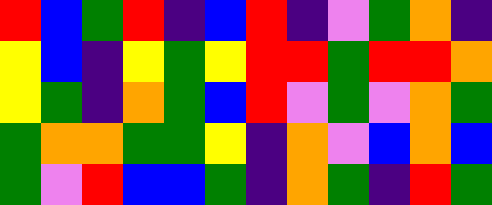[["red", "blue", "green", "red", "indigo", "blue", "red", "indigo", "violet", "green", "orange", "indigo"], ["yellow", "blue", "indigo", "yellow", "green", "yellow", "red", "red", "green", "red", "red", "orange"], ["yellow", "green", "indigo", "orange", "green", "blue", "red", "violet", "green", "violet", "orange", "green"], ["green", "orange", "orange", "green", "green", "yellow", "indigo", "orange", "violet", "blue", "orange", "blue"], ["green", "violet", "red", "blue", "blue", "green", "indigo", "orange", "green", "indigo", "red", "green"]]